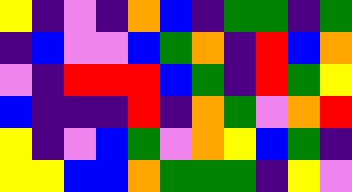[["yellow", "indigo", "violet", "indigo", "orange", "blue", "indigo", "green", "green", "indigo", "green"], ["indigo", "blue", "violet", "violet", "blue", "green", "orange", "indigo", "red", "blue", "orange"], ["violet", "indigo", "red", "red", "red", "blue", "green", "indigo", "red", "green", "yellow"], ["blue", "indigo", "indigo", "indigo", "red", "indigo", "orange", "green", "violet", "orange", "red"], ["yellow", "indigo", "violet", "blue", "green", "violet", "orange", "yellow", "blue", "green", "indigo"], ["yellow", "yellow", "blue", "blue", "orange", "green", "green", "green", "indigo", "yellow", "violet"]]